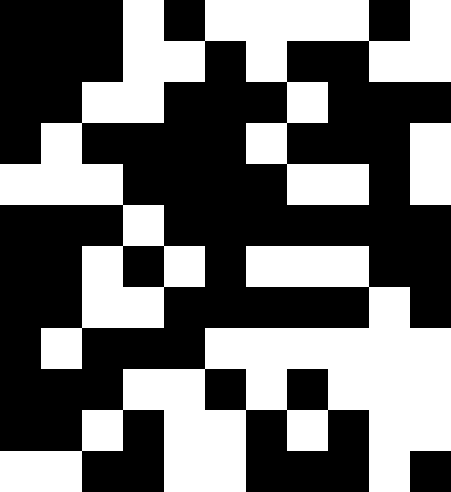[["black", "black", "black", "white", "black", "white", "white", "white", "white", "black", "white"], ["black", "black", "black", "white", "white", "black", "white", "black", "black", "white", "white"], ["black", "black", "white", "white", "black", "black", "black", "white", "black", "black", "black"], ["black", "white", "black", "black", "black", "black", "white", "black", "black", "black", "white"], ["white", "white", "white", "black", "black", "black", "black", "white", "white", "black", "white"], ["black", "black", "black", "white", "black", "black", "black", "black", "black", "black", "black"], ["black", "black", "white", "black", "white", "black", "white", "white", "white", "black", "black"], ["black", "black", "white", "white", "black", "black", "black", "black", "black", "white", "black"], ["black", "white", "black", "black", "black", "white", "white", "white", "white", "white", "white"], ["black", "black", "black", "white", "white", "black", "white", "black", "white", "white", "white"], ["black", "black", "white", "black", "white", "white", "black", "white", "black", "white", "white"], ["white", "white", "black", "black", "white", "white", "black", "black", "black", "white", "black"]]